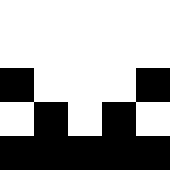[["white", "white", "white", "white", "white"], ["white", "white", "white", "white", "white"], ["black", "white", "white", "white", "black"], ["white", "black", "white", "black", "white"], ["black", "black", "black", "black", "black"]]